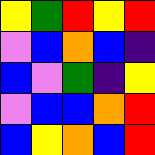[["yellow", "green", "red", "yellow", "red"], ["violet", "blue", "orange", "blue", "indigo"], ["blue", "violet", "green", "indigo", "yellow"], ["violet", "blue", "blue", "orange", "red"], ["blue", "yellow", "orange", "blue", "red"]]